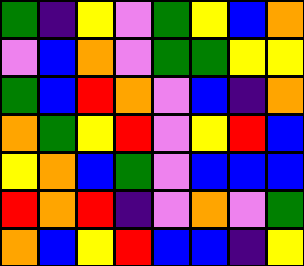[["green", "indigo", "yellow", "violet", "green", "yellow", "blue", "orange"], ["violet", "blue", "orange", "violet", "green", "green", "yellow", "yellow"], ["green", "blue", "red", "orange", "violet", "blue", "indigo", "orange"], ["orange", "green", "yellow", "red", "violet", "yellow", "red", "blue"], ["yellow", "orange", "blue", "green", "violet", "blue", "blue", "blue"], ["red", "orange", "red", "indigo", "violet", "orange", "violet", "green"], ["orange", "blue", "yellow", "red", "blue", "blue", "indigo", "yellow"]]